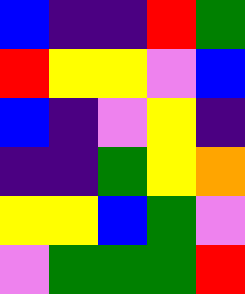[["blue", "indigo", "indigo", "red", "green"], ["red", "yellow", "yellow", "violet", "blue"], ["blue", "indigo", "violet", "yellow", "indigo"], ["indigo", "indigo", "green", "yellow", "orange"], ["yellow", "yellow", "blue", "green", "violet"], ["violet", "green", "green", "green", "red"]]